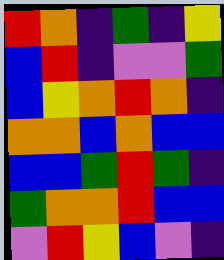[["red", "orange", "indigo", "green", "indigo", "yellow"], ["blue", "red", "indigo", "violet", "violet", "green"], ["blue", "yellow", "orange", "red", "orange", "indigo"], ["orange", "orange", "blue", "orange", "blue", "blue"], ["blue", "blue", "green", "red", "green", "indigo"], ["green", "orange", "orange", "red", "blue", "blue"], ["violet", "red", "yellow", "blue", "violet", "indigo"]]